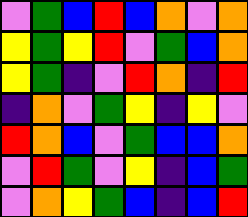[["violet", "green", "blue", "red", "blue", "orange", "violet", "orange"], ["yellow", "green", "yellow", "red", "violet", "green", "blue", "orange"], ["yellow", "green", "indigo", "violet", "red", "orange", "indigo", "red"], ["indigo", "orange", "violet", "green", "yellow", "indigo", "yellow", "violet"], ["red", "orange", "blue", "violet", "green", "blue", "blue", "orange"], ["violet", "red", "green", "violet", "yellow", "indigo", "blue", "green"], ["violet", "orange", "yellow", "green", "blue", "indigo", "blue", "red"]]